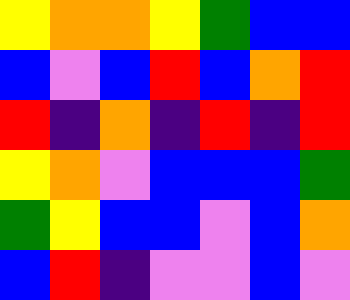[["yellow", "orange", "orange", "yellow", "green", "blue", "blue"], ["blue", "violet", "blue", "red", "blue", "orange", "red"], ["red", "indigo", "orange", "indigo", "red", "indigo", "red"], ["yellow", "orange", "violet", "blue", "blue", "blue", "green"], ["green", "yellow", "blue", "blue", "violet", "blue", "orange"], ["blue", "red", "indigo", "violet", "violet", "blue", "violet"]]